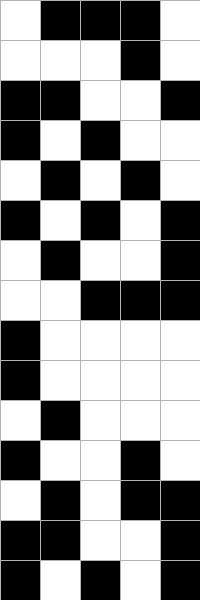[["white", "black", "black", "black", "white"], ["white", "white", "white", "black", "white"], ["black", "black", "white", "white", "black"], ["black", "white", "black", "white", "white"], ["white", "black", "white", "black", "white"], ["black", "white", "black", "white", "black"], ["white", "black", "white", "white", "black"], ["white", "white", "black", "black", "black"], ["black", "white", "white", "white", "white"], ["black", "white", "white", "white", "white"], ["white", "black", "white", "white", "white"], ["black", "white", "white", "black", "white"], ["white", "black", "white", "black", "black"], ["black", "black", "white", "white", "black"], ["black", "white", "black", "white", "black"]]